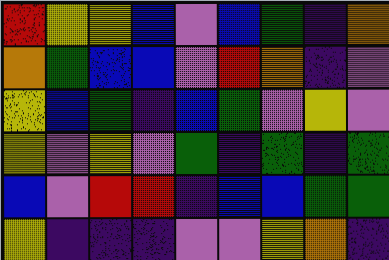[["red", "yellow", "yellow", "blue", "violet", "blue", "green", "indigo", "orange"], ["orange", "green", "blue", "blue", "violet", "red", "orange", "indigo", "violet"], ["yellow", "blue", "green", "indigo", "blue", "green", "violet", "yellow", "violet"], ["yellow", "violet", "yellow", "violet", "green", "indigo", "green", "indigo", "green"], ["blue", "violet", "red", "red", "indigo", "blue", "blue", "green", "green"], ["yellow", "indigo", "indigo", "indigo", "violet", "violet", "yellow", "orange", "indigo"]]